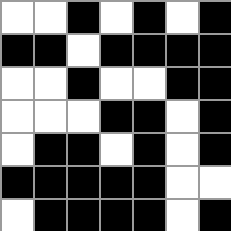[["white", "white", "black", "white", "black", "white", "black"], ["black", "black", "white", "black", "black", "black", "black"], ["white", "white", "black", "white", "white", "black", "black"], ["white", "white", "white", "black", "black", "white", "black"], ["white", "black", "black", "white", "black", "white", "black"], ["black", "black", "black", "black", "black", "white", "white"], ["white", "black", "black", "black", "black", "white", "black"]]